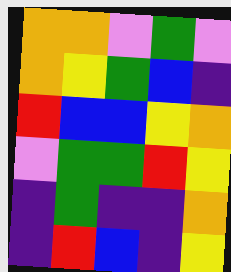[["orange", "orange", "violet", "green", "violet"], ["orange", "yellow", "green", "blue", "indigo"], ["red", "blue", "blue", "yellow", "orange"], ["violet", "green", "green", "red", "yellow"], ["indigo", "green", "indigo", "indigo", "orange"], ["indigo", "red", "blue", "indigo", "yellow"]]